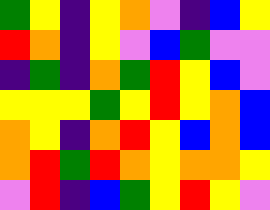[["green", "yellow", "indigo", "yellow", "orange", "violet", "indigo", "blue", "yellow"], ["red", "orange", "indigo", "yellow", "violet", "blue", "green", "violet", "violet"], ["indigo", "green", "indigo", "orange", "green", "red", "yellow", "blue", "violet"], ["yellow", "yellow", "yellow", "green", "yellow", "red", "yellow", "orange", "blue"], ["orange", "yellow", "indigo", "orange", "red", "yellow", "blue", "orange", "blue"], ["orange", "red", "green", "red", "orange", "yellow", "orange", "orange", "yellow"], ["violet", "red", "indigo", "blue", "green", "yellow", "red", "yellow", "violet"]]